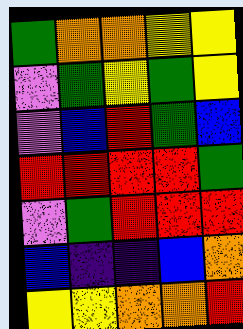[["green", "orange", "orange", "yellow", "yellow"], ["violet", "green", "yellow", "green", "yellow"], ["violet", "blue", "red", "green", "blue"], ["red", "red", "red", "red", "green"], ["violet", "green", "red", "red", "red"], ["blue", "indigo", "indigo", "blue", "orange"], ["yellow", "yellow", "orange", "orange", "red"]]